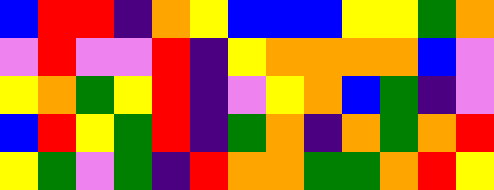[["blue", "red", "red", "indigo", "orange", "yellow", "blue", "blue", "blue", "yellow", "yellow", "green", "orange"], ["violet", "red", "violet", "violet", "red", "indigo", "yellow", "orange", "orange", "orange", "orange", "blue", "violet"], ["yellow", "orange", "green", "yellow", "red", "indigo", "violet", "yellow", "orange", "blue", "green", "indigo", "violet"], ["blue", "red", "yellow", "green", "red", "indigo", "green", "orange", "indigo", "orange", "green", "orange", "red"], ["yellow", "green", "violet", "green", "indigo", "red", "orange", "orange", "green", "green", "orange", "red", "yellow"]]